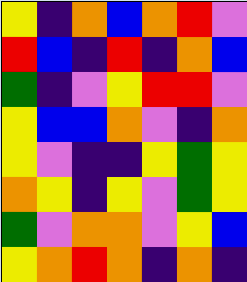[["yellow", "indigo", "orange", "blue", "orange", "red", "violet"], ["red", "blue", "indigo", "red", "indigo", "orange", "blue"], ["green", "indigo", "violet", "yellow", "red", "red", "violet"], ["yellow", "blue", "blue", "orange", "violet", "indigo", "orange"], ["yellow", "violet", "indigo", "indigo", "yellow", "green", "yellow"], ["orange", "yellow", "indigo", "yellow", "violet", "green", "yellow"], ["green", "violet", "orange", "orange", "violet", "yellow", "blue"], ["yellow", "orange", "red", "orange", "indigo", "orange", "indigo"]]